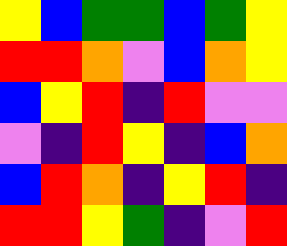[["yellow", "blue", "green", "green", "blue", "green", "yellow"], ["red", "red", "orange", "violet", "blue", "orange", "yellow"], ["blue", "yellow", "red", "indigo", "red", "violet", "violet"], ["violet", "indigo", "red", "yellow", "indigo", "blue", "orange"], ["blue", "red", "orange", "indigo", "yellow", "red", "indigo"], ["red", "red", "yellow", "green", "indigo", "violet", "red"]]